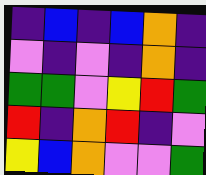[["indigo", "blue", "indigo", "blue", "orange", "indigo"], ["violet", "indigo", "violet", "indigo", "orange", "indigo"], ["green", "green", "violet", "yellow", "red", "green"], ["red", "indigo", "orange", "red", "indigo", "violet"], ["yellow", "blue", "orange", "violet", "violet", "green"]]